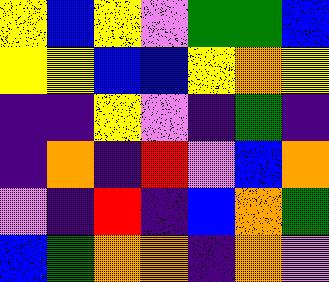[["yellow", "blue", "yellow", "violet", "green", "green", "blue"], ["yellow", "yellow", "blue", "blue", "yellow", "orange", "yellow"], ["indigo", "indigo", "yellow", "violet", "indigo", "green", "indigo"], ["indigo", "orange", "indigo", "red", "violet", "blue", "orange"], ["violet", "indigo", "red", "indigo", "blue", "orange", "green"], ["blue", "green", "orange", "orange", "indigo", "orange", "violet"]]